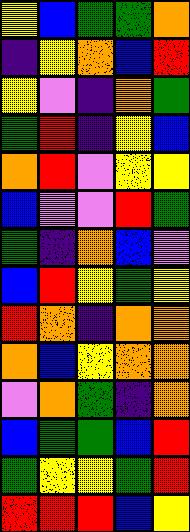[["yellow", "blue", "green", "green", "orange"], ["indigo", "yellow", "orange", "blue", "red"], ["yellow", "violet", "indigo", "orange", "green"], ["green", "red", "indigo", "yellow", "blue"], ["orange", "red", "violet", "yellow", "yellow"], ["blue", "violet", "violet", "red", "green"], ["green", "indigo", "orange", "blue", "violet"], ["blue", "red", "yellow", "green", "yellow"], ["red", "orange", "indigo", "orange", "orange"], ["orange", "blue", "yellow", "orange", "orange"], ["violet", "orange", "green", "indigo", "orange"], ["blue", "green", "green", "blue", "red"], ["green", "yellow", "yellow", "green", "red"], ["red", "red", "red", "blue", "yellow"]]